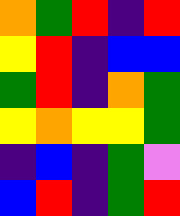[["orange", "green", "red", "indigo", "red"], ["yellow", "red", "indigo", "blue", "blue"], ["green", "red", "indigo", "orange", "green"], ["yellow", "orange", "yellow", "yellow", "green"], ["indigo", "blue", "indigo", "green", "violet"], ["blue", "red", "indigo", "green", "red"]]